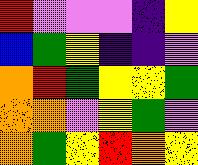[["red", "violet", "violet", "violet", "indigo", "yellow"], ["blue", "green", "yellow", "indigo", "indigo", "violet"], ["orange", "red", "green", "yellow", "yellow", "green"], ["orange", "orange", "violet", "yellow", "green", "violet"], ["orange", "green", "yellow", "red", "orange", "yellow"]]